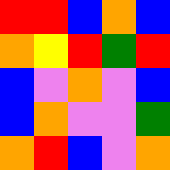[["red", "red", "blue", "orange", "blue"], ["orange", "yellow", "red", "green", "red"], ["blue", "violet", "orange", "violet", "blue"], ["blue", "orange", "violet", "violet", "green"], ["orange", "red", "blue", "violet", "orange"]]